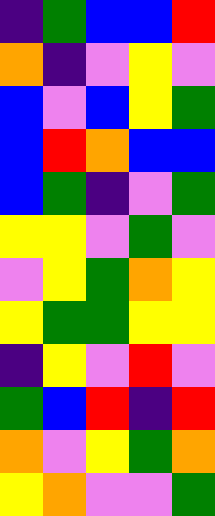[["indigo", "green", "blue", "blue", "red"], ["orange", "indigo", "violet", "yellow", "violet"], ["blue", "violet", "blue", "yellow", "green"], ["blue", "red", "orange", "blue", "blue"], ["blue", "green", "indigo", "violet", "green"], ["yellow", "yellow", "violet", "green", "violet"], ["violet", "yellow", "green", "orange", "yellow"], ["yellow", "green", "green", "yellow", "yellow"], ["indigo", "yellow", "violet", "red", "violet"], ["green", "blue", "red", "indigo", "red"], ["orange", "violet", "yellow", "green", "orange"], ["yellow", "orange", "violet", "violet", "green"]]